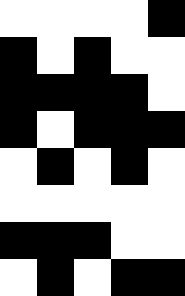[["white", "white", "white", "white", "black"], ["black", "white", "black", "white", "white"], ["black", "black", "black", "black", "white"], ["black", "white", "black", "black", "black"], ["white", "black", "white", "black", "white"], ["white", "white", "white", "white", "white"], ["black", "black", "black", "white", "white"], ["white", "black", "white", "black", "black"]]